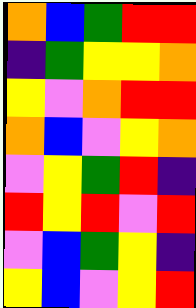[["orange", "blue", "green", "red", "red"], ["indigo", "green", "yellow", "yellow", "orange"], ["yellow", "violet", "orange", "red", "red"], ["orange", "blue", "violet", "yellow", "orange"], ["violet", "yellow", "green", "red", "indigo"], ["red", "yellow", "red", "violet", "red"], ["violet", "blue", "green", "yellow", "indigo"], ["yellow", "blue", "violet", "yellow", "red"]]